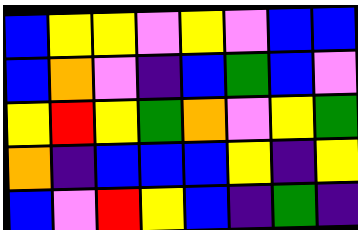[["blue", "yellow", "yellow", "violet", "yellow", "violet", "blue", "blue"], ["blue", "orange", "violet", "indigo", "blue", "green", "blue", "violet"], ["yellow", "red", "yellow", "green", "orange", "violet", "yellow", "green"], ["orange", "indigo", "blue", "blue", "blue", "yellow", "indigo", "yellow"], ["blue", "violet", "red", "yellow", "blue", "indigo", "green", "indigo"]]